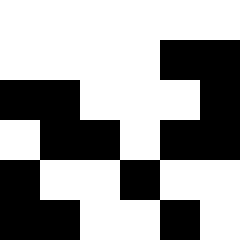[["white", "white", "white", "white", "white", "white"], ["white", "white", "white", "white", "black", "black"], ["black", "black", "white", "white", "white", "black"], ["white", "black", "black", "white", "black", "black"], ["black", "white", "white", "black", "white", "white"], ["black", "black", "white", "white", "black", "white"]]